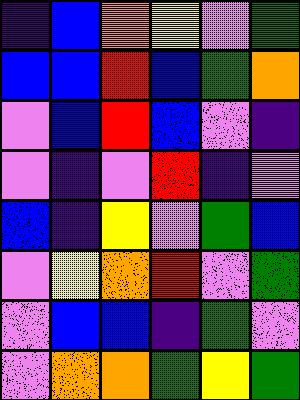[["indigo", "blue", "orange", "yellow", "violet", "green"], ["blue", "blue", "red", "blue", "green", "orange"], ["violet", "blue", "red", "blue", "violet", "indigo"], ["violet", "indigo", "violet", "red", "indigo", "violet"], ["blue", "indigo", "yellow", "violet", "green", "blue"], ["violet", "yellow", "orange", "red", "violet", "green"], ["violet", "blue", "blue", "indigo", "green", "violet"], ["violet", "orange", "orange", "green", "yellow", "green"]]